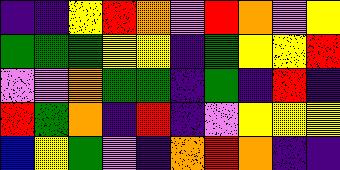[["indigo", "indigo", "yellow", "red", "orange", "violet", "red", "orange", "violet", "yellow"], ["green", "green", "green", "yellow", "yellow", "indigo", "green", "yellow", "yellow", "red"], ["violet", "violet", "orange", "green", "green", "indigo", "green", "indigo", "red", "indigo"], ["red", "green", "orange", "indigo", "red", "indigo", "violet", "yellow", "yellow", "yellow"], ["blue", "yellow", "green", "violet", "indigo", "orange", "red", "orange", "indigo", "indigo"]]